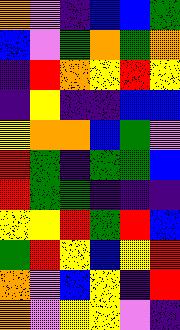[["orange", "violet", "indigo", "blue", "blue", "green"], ["blue", "violet", "green", "orange", "green", "orange"], ["indigo", "red", "orange", "yellow", "red", "yellow"], ["indigo", "yellow", "indigo", "indigo", "blue", "blue"], ["yellow", "orange", "orange", "blue", "green", "violet"], ["red", "green", "indigo", "green", "green", "blue"], ["red", "green", "green", "indigo", "indigo", "indigo"], ["yellow", "yellow", "red", "green", "red", "blue"], ["green", "red", "yellow", "blue", "yellow", "red"], ["orange", "violet", "blue", "yellow", "indigo", "red"], ["orange", "violet", "yellow", "yellow", "violet", "indigo"]]